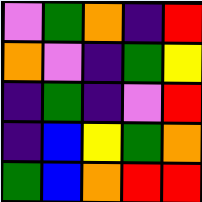[["violet", "green", "orange", "indigo", "red"], ["orange", "violet", "indigo", "green", "yellow"], ["indigo", "green", "indigo", "violet", "red"], ["indigo", "blue", "yellow", "green", "orange"], ["green", "blue", "orange", "red", "red"]]